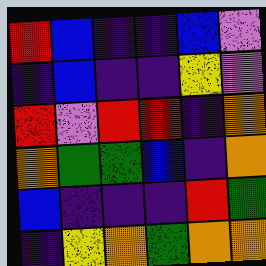[["red", "blue", "indigo", "indigo", "blue", "violet"], ["indigo", "blue", "indigo", "indigo", "yellow", "violet"], ["red", "violet", "red", "red", "indigo", "orange"], ["orange", "green", "green", "blue", "indigo", "orange"], ["blue", "indigo", "indigo", "indigo", "red", "green"], ["indigo", "yellow", "orange", "green", "orange", "orange"]]